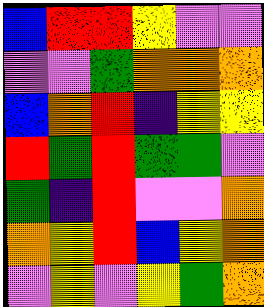[["blue", "red", "red", "yellow", "violet", "violet"], ["violet", "violet", "green", "orange", "orange", "orange"], ["blue", "orange", "red", "indigo", "yellow", "yellow"], ["red", "green", "red", "green", "green", "violet"], ["green", "indigo", "red", "violet", "violet", "orange"], ["orange", "yellow", "red", "blue", "yellow", "orange"], ["violet", "yellow", "violet", "yellow", "green", "orange"]]